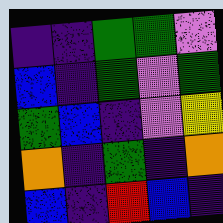[["indigo", "indigo", "green", "green", "violet"], ["blue", "indigo", "green", "violet", "green"], ["green", "blue", "indigo", "violet", "yellow"], ["orange", "indigo", "green", "indigo", "orange"], ["blue", "indigo", "red", "blue", "indigo"]]